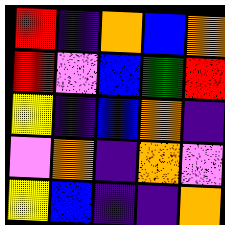[["red", "indigo", "orange", "blue", "orange"], ["red", "violet", "blue", "green", "red"], ["yellow", "indigo", "blue", "orange", "indigo"], ["violet", "orange", "indigo", "orange", "violet"], ["yellow", "blue", "indigo", "indigo", "orange"]]